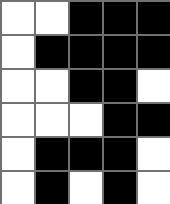[["white", "white", "black", "black", "black"], ["white", "black", "black", "black", "black"], ["white", "white", "black", "black", "white"], ["white", "white", "white", "black", "black"], ["white", "black", "black", "black", "white"], ["white", "black", "white", "black", "white"]]